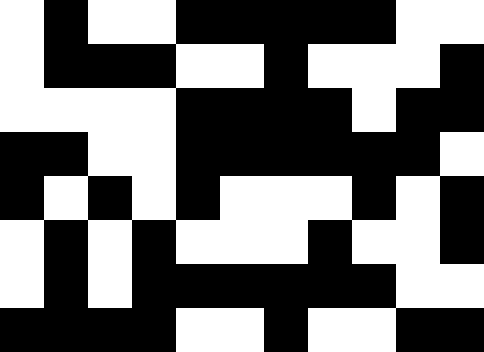[["white", "black", "white", "white", "black", "black", "black", "black", "black", "white", "white"], ["white", "black", "black", "black", "white", "white", "black", "white", "white", "white", "black"], ["white", "white", "white", "white", "black", "black", "black", "black", "white", "black", "black"], ["black", "black", "white", "white", "black", "black", "black", "black", "black", "black", "white"], ["black", "white", "black", "white", "black", "white", "white", "white", "black", "white", "black"], ["white", "black", "white", "black", "white", "white", "white", "black", "white", "white", "black"], ["white", "black", "white", "black", "black", "black", "black", "black", "black", "white", "white"], ["black", "black", "black", "black", "white", "white", "black", "white", "white", "black", "black"]]